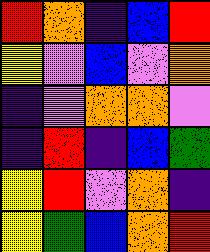[["red", "orange", "indigo", "blue", "red"], ["yellow", "violet", "blue", "violet", "orange"], ["indigo", "violet", "orange", "orange", "violet"], ["indigo", "red", "indigo", "blue", "green"], ["yellow", "red", "violet", "orange", "indigo"], ["yellow", "green", "blue", "orange", "red"]]